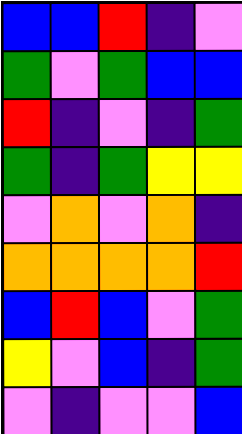[["blue", "blue", "red", "indigo", "violet"], ["green", "violet", "green", "blue", "blue"], ["red", "indigo", "violet", "indigo", "green"], ["green", "indigo", "green", "yellow", "yellow"], ["violet", "orange", "violet", "orange", "indigo"], ["orange", "orange", "orange", "orange", "red"], ["blue", "red", "blue", "violet", "green"], ["yellow", "violet", "blue", "indigo", "green"], ["violet", "indigo", "violet", "violet", "blue"]]